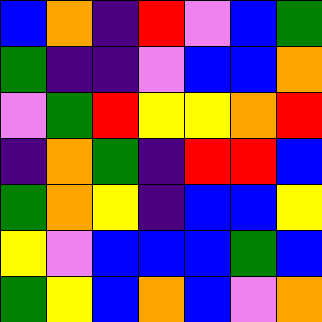[["blue", "orange", "indigo", "red", "violet", "blue", "green"], ["green", "indigo", "indigo", "violet", "blue", "blue", "orange"], ["violet", "green", "red", "yellow", "yellow", "orange", "red"], ["indigo", "orange", "green", "indigo", "red", "red", "blue"], ["green", "orange", "yellow", "indigo", "blue", "blue", "yellow"], ["yellow", "violet", "blue", "blue", "blue", "green", "blue"], ["green", "yellow", "blue", "orange", "blue", "violet", "orange"]]